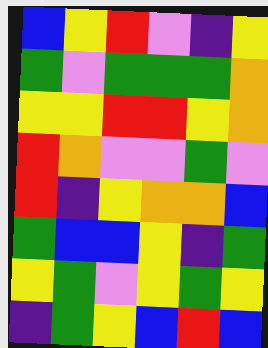[["blue", "yellow", "red", "violet", "indigo", "yellow"], ["green", "violet", "green", "green", "green", "orange"], ["yellow", "yellow", "red", "red", "yellow", "orange"], ["red", "orange", "violet", "violet", "green", "violet"], ["red", "indigo", "yellow", "orange", "orange", "blue"], ["green", "blue", "blue", "yellow", "indigo", "green"], ["yellow", "green", "violet", "yellow", "green", "yellow"], ["indigo", "green", "yellow", "blue", "red", "blue"]]